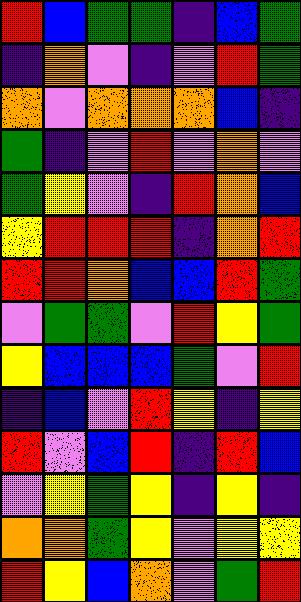[["red", "blue", "green", "green", "indigo", "blue", "green"], ["indigo", "orange", "violet", "indigo", "violet", "red", "green"], ["orange", "violet", "orange", "orange", "orange", "blue", "indigo"], ["green", "indigo", "violet", "red", "violet", "orange", "violet"], ["green", "yellow", "violet", "indigo", "red", "orange", "blue"], ["yellow", "red", "red", "red", "indigo", "orange", "red"], ["red", "red", "orange", "blue", "blue", "red", "green"], ["violet", "green", "green", "violet", "red", "yellow", "green"], ["yellow", "blue", "blue", "blue", "green", "violet", "red"], ["indigo", "blue", "violet", "red", "yellow", "indigo", "yellow"], ["red", "violet", "blue", "red", "indigo", "red", "blue"], ["violet", "yellow", "green", "yellow", "indigo", "yellow", "indigo"], ["orange", "orange", "green", "yellow", "violet", "yellow", "yellow"], ["red", "yellow", "blue", "orange", "violet", "green", "red"]]